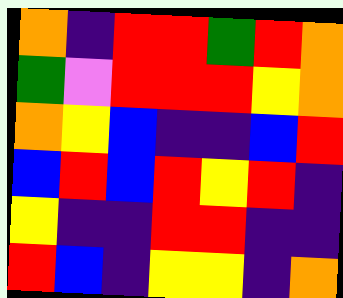[["orange", "indigo", "red", "red", "green", "red", "orange"], ["green", "violet", "red", "red", "red", "yellow", "orange"], ["orange", "yellow", "blue", "indigo", "indigo", "blue", "red"], ["blue", "red", "blue", "red", "yellow", "red", "indigo"], ["yellow", "indigo", "indigo", "red", "red", "indigo", "indigo"], ["red", "blue", "indigo", "yellow", "yellow", "indigo", "orange"]]